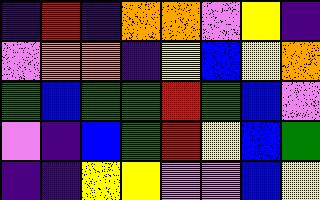[["indigo", "red", "indigo", "orange", "orange", "violet", "yellow", "indigo"], ["violet", "orange", "orange", "indigo", "yellow", "blue", "yellow", "orange"], ["green", "blue", "green", "green", "red", "green", "blue", "violet"], ["violet", "indigo", "blue", "green", "red", "yellow", "blue", "green"], ["indigo", "indigo", "yellow", "yellow", "violet", "violet", "blue", "yellow"]]